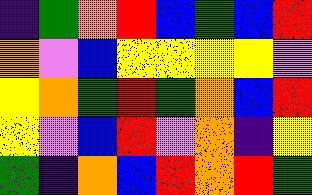[["indigo", "green", "orange", "red", "blue", "green", "blue", "red"], ["orange", "violet", "blue", "yellow", "yellow", "yellow", "yellow", "violet"], ["yellow", "orange", "green", "red", "green", "orange", "blue", "red"], ["yellow", "violet", "blue", "red", "violet", "orange", "indigo", "yellow"], ["green", "indigo", "orange", "blue", "red", "orange", "red", "green"]]